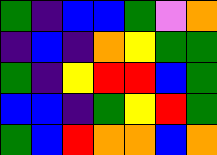[["green", "indigo", "blue", "blue", "green", "violet", "orange"], ["indigo", "blue", "indigo", "orange", "yellow", "green", "green"], ["green", "indigo", "yellow", "red", "red", "blue", "green"], ["blue", "blue", "indigo", "green", "yellow", "red", "green"], ["green", "blue", "red", "orange", "orange", "blue", "orange"]]